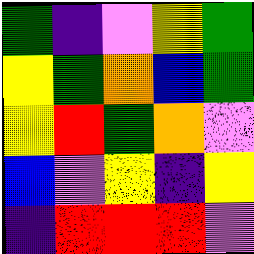[["green", "indigo", "violet", "yellow", "green"], ["yellow", "green", "orange", "blue", "green"], ["yellow", "red", "green", "orange", "violet"], ["blue", "violet", "yellow", "indigo", "yellow"], ["indigo", "red", "red", "red", "violet"]]